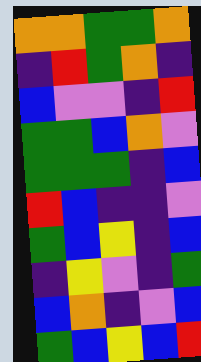[["orange", "orange", "green", "green", "orange"], ["indigo", "red", "green", "orange", "indigo"], ["blue", "violet", "violet", "indigo", "red"], ["green", "green", "blue", "orange", "violet"], ["green", "green", "green", "indigo", "blue"], ["red", "blue", "indigo", "indigo", "violet"], ["green", "blue", "yellow", "indigo", "blue"], ["indigo", "yellow", "violet", "indigo", "green"], ["blue", "orange", "indigo", "violet", "blue"], ["green", "blue", "yellow", "blue", "red"]]